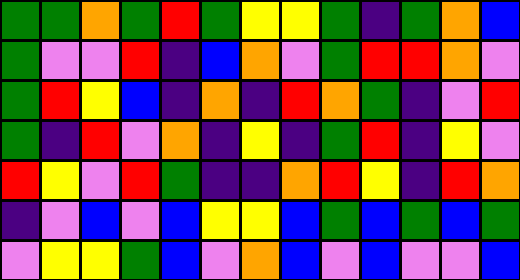[["green", "green", "orange", "green", "red", "green", "yellow", "yellow", "green", "indigo", "green", "orange", "blue"], ["green", "violet", "violet", "red", "indigo", "blue", "orange", "violet", "green", "red", "red", "orange", "violet"], ["green", "red", "yellow", "blue", "indigo", "orange", "indigo", "red", "orange", "green", "indigo", "violet", "red"], ["green", "indigo", "red", "violet", "orange", "indigo", "yellow", "indigo", "green", "red", "indigo", "yellow", "violet"], ["red", "yellow", "violet", "red", "green", "indigo", "indigo", "orange", "red", "yellow", "indigo", "red", "orange"], ["indigo", "violet", "blue", "violet", "blue", "yellow", "yellow", "blue", "green", "blue", "green", "blue", "green"], ["violet", "yellow", "yellow", "green", "blue", "violet", "orange", "blue", "violet", "blue", "violet", "violet", "blue"]]